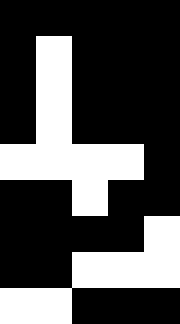[["black", "black", "black", "black", "black"], ["black", "white", "black", "black", "black"], ["black", "white", "black", "black", "black"], ["black", "white", "black", "black", "black"], ["white", "white", "white", "white", "black"], ["black", "black", "white", "black", "black"], ["black", "black", "black", "black", "white"], ["black", "black", "white", "white", "white"], ["white", "white", "black", "black", "black"]]